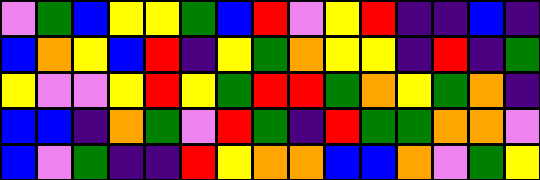[["violet", "green", "blue", "yellow", "yellow", "green", "blue", "red", "violet", "yellow", "red", "indigo", "indigo", "blue", "indigo"], ["blue", "orange", "yellow", "blue", "red", "indigo", "yellow", "green", "orange", "yellow", "yellow", "indigo", "red", "indigo", "green"], ["yellow", "violet", "violet", "yellow", "red", "yellow", "green", "red", "red", "green", "orange", "yellow", "green", "orange", "indigo"], ["blue", "blue", "indigo", "orange", "green", "violet", "red", "green", "indigo", "red", "green", "green", "orange", "orange", "violet"], ["blue", "violet", "green", "indigo", "indigo", "red", "yellow", "orange", "orange", "blue", "blue", "orange", "violet", "green", "yellow"]]